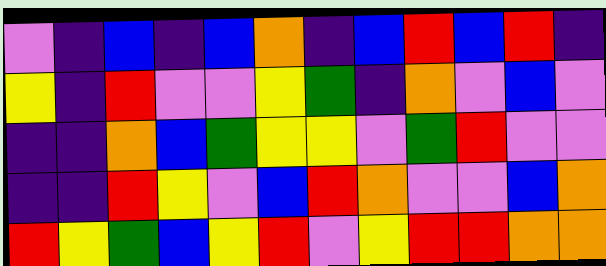[["violet", "indigo", "blue", "indigo", "blue", "orange", "indigo", "blue", "red", "blue", "red", "indigo"], ["yellow", "indigo", "red", "violet", "violet", "yellow", "green", "indigo", "orange", "violet", "blue", "violet"], ["indigo", "indigo", "orange", "blue", "green", "yellow", "yellow", "violet", "green", "red", "violet", "violet"], ["indigo", "indigo", "red", "yellow", "violet", "blue", "red", "orange", "violet", "violet", "blue", "orange"], ["red", "yellow", "green", "blue", "yellow", "red", "violet", "yellow", "red", "red", "orange", "orange"]]